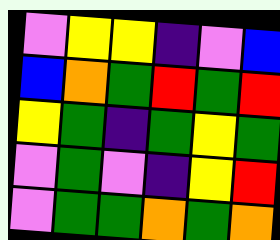[["violet", "yellow", "yellow", "indigo", "violet", "blue"], ["blue", "orange", "green", "red", "green", "red"], ["yellow", "green", "indigo", "green", "yellow", "green"], ["violet", "green", "violet", "indigo", "yellow", "red"], ["violet", "green", "green", "orange", "green", "orange"]]